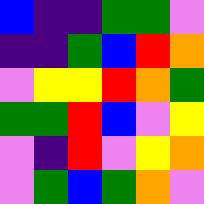[["blue", "indigo", "indigo", "green", "green", "violet"], ["indigo", "indigo", "green", "blue", "red", "orange"], ["violet", "yellow", "yellow", "red", "orange", "green"], ["green", "green", "red", "blue", "violet", "yellow"], ["violet", "indigo", "red", "violet", "yellow", "orange"], ["violet", "green", "blue", "green", "orange", "violet"]]